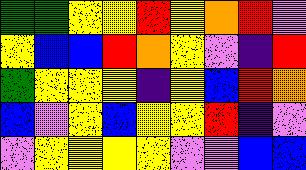[["green", "green", "yellow", "yellow", "red", "yellow", "orange", "red", "violet"], ["yellow", "blue", "blue", "red", "orange", "yellow", "violet", "indigo", "red"], ["green", "yellow", "yellow", "yellow", "indigo", "yellow", "blue", "red", "orange"], ["blue", "violet", "yellow", "blue", "yellow", "yellow", "red", "indigo", "violet"], ["violet", "yellow", "yellow", "yellow", "yellow", "violet", "violet", "blue", "blue"]]